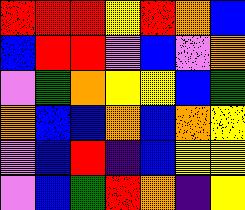[["red", "red", "red", "yellow", "red", "orange", "blue"], ["blue", "red", "red", "violet", "blue", "violet", "orange"], ["violet", "green", "orange", "yellow", "yellow", "blue", "green"], ["orange", "blue", "blue", "orange", "blue", "orange", "yellow"], ["violet", "blue", "red", "indigo", "blue", "yellow", "yellow"], ["violet", "blue", "green", "red", "orange", "indigo", "yellow"]]